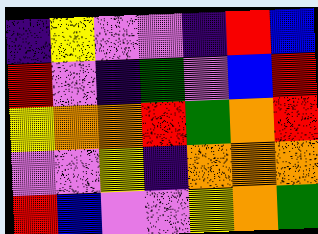[["indigo", "yellow", "violet", "violet", "indigo", "red", "blue"], ["red", "violet", "indigo", "green", "violet", "blue", "red"], ["yellow", "orange", "orange", "red", "green", "orange", "red"], ["violet", "violet", "yellow", "indigo", "orange", "orange", "orange"], ["red", "blue", "violet", "violet", "yellow", "orange", "green"]]